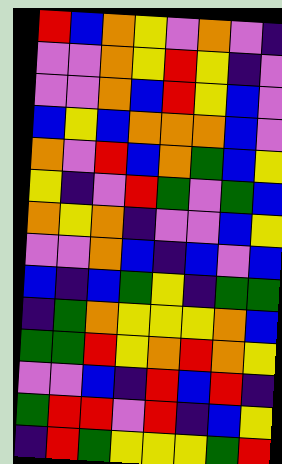[["red", "blue", "orange", "yellow", "violet", "orange", "violet", "indigo"], ["violet", "violet", "orange", "yellow", "red", "yellow", "indigo", "violet"], ["violet", "violet", "orange", "blue", "red", "yellow", "blue", "violet"], ["blue", "yellow", "blue", "orange", "orange", "orange", "blue", "violet"], ["orange", "violet", "red", "blue", "orange", "green", "blue", "yellow"], ["yellow", "indigo", "violet", "red", "green", "violet", "green", "blue"], ["orange", "yellow", "orange", "indigo", "violet", "violet", "blue", "yellow"], ["violet", "violet", "orange", "blue", "indigo", "blue", "violet", "blue"], ["blue", "indigo", "blue", "green", "yellow", "indigo", "green", "green"], ["indigo", "green", "orange", "yellow", "yellow", "yellow", "orange", "blue"], ["green", "green", "red", "yellow", "orange", "red", "orange", "yellow"], ["violet", "violet", "blue", "indigo", "red", "blue", "red", "indigo"], ["green", "red", "red", "violet", "red", "indigo", "blue", "yellow"], ["indigo", "red", "green", "yellow", "yellow", "yellow", "green", "red"]]